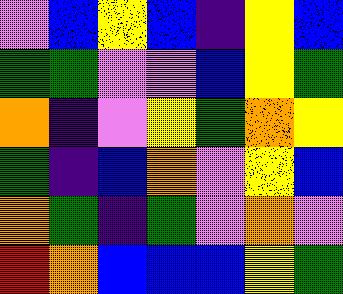[["violet", "blue", "yellow", "blue", "indigo", "yellow", "blue"], ["green", "green", "violet", "violet", "blue", "yellow", "green"], ["orange", "indigo", "violet", "yellow", "green", "orange", "yellow"], ["green", "indigo", "blue", "orange", "violet", "yellow", "blue"], ["orange", "green", "indigo", "green", "violet", "orange", "violet"], ["red", "orange", "blue", "blue", "blue", "yellow", "green"]]